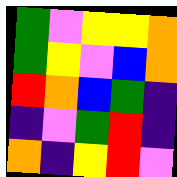[["green", "violet", "yellow", "yellow", "orange"], ["green", "yellow", "violet", "blue", "orange"], ["red", "orange", "blue", "green", "indigo"], ["indigo", "violet", "green", "red", "indigo"], ["orange", "indigo", "yellow", "red", "violet"]]